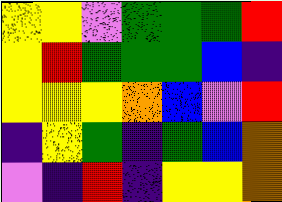[["yellow", "yellow", "violet", "green", "green", "green", "red"], ["yellow", "red", "green", "green", "green", "blue", "indigo"], ["yellow", "yellow", "yellow", "orange", "blue", "violet", "red"], ["indigo", "yellow", "green", "indigo", "green", "blue", "orange"], ["violet", "indigo", "red", "indigo", "yellow", "yellow", "orange"]]